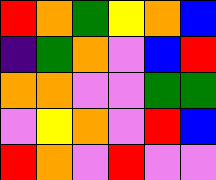[["red", "orange", "green", "yellow", "orange", "blue"], ["indigo", "green", "orange", "violet", "blue", "red"], ["orange", "orange", "violet", "violet", "green", "green"], ["violet", "yellow", "orange", "violet", "red", "blue"], ["red", "orange", "violet", "red", "violet", "violet"]]